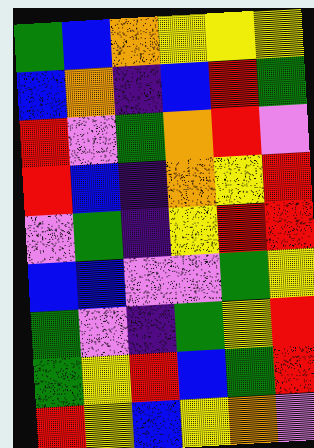[["green", "blue", "orange", "yellow", "yellow", "yellow"], ["blue", "orange", "indigo", "blue", "red", "green"], ["red", "violet", "green", "orange", "red", "violet"], ["red", "blue", "indigo", "orange", "yellow", "red"], ["violet", "green", "indigo", "yellow", "red", "red"], ["blue", "blue", "violet", "violet", "green", "yellow"], ["green", "violet", "indigo", "green", "yellow", "red"], ["green", "yellow", "red", "blue", "green", "red"], ["red", "yellow", "blue", "yellow", "orange", "violet"]]